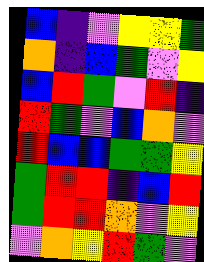[["blue", "indigo", "violet", "yellow", "yellow", "green"], ["orange", "indigo", "blue", "green", "violet", "yellow"], ["blue", "red", "green", "violet", "red", "indigo"], ["red", "green", "violet", "blue", "orange", "violet"], ["red", "blue", "blue", "green", "green", "yellow"], ["green", "red", "red", "indigo", "blue", "red"], ["green", "red", "red", "orange", "violet", "yellow"], ["violet", "orange", "yellow", "red", "green", "violet"]]